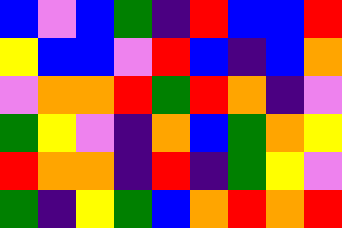[["blue", "violet", "blue", "green", "indigo", "red", "blue", "blue", "red"], ["yellow", "blue", "blue", "violet", "red", "blue", "indigo", "blue", "orange"], ["violet", "orange", "orange", "red", "green", "red", "orange", "indigo", "violet"], ["green", "yellow", "violet", "indigo", "orange", "blue", "green", "orange", "yellow"], ["red", "orange", "orange", "indigo", "red", "indigo", "green", "yellow", "violet"], ["green", "indigo", "yellow", "green", "blue", "orange", "red", "orange", "red"]]